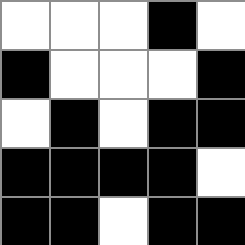[["white", "white", "white", "black", "white"], ["black", "white", "white", "white", "black"], ["white", "black", "white", "black", "black"], ["black", "black", "black", "black", "white"], ["black", "black", "white", "black", "black"]]